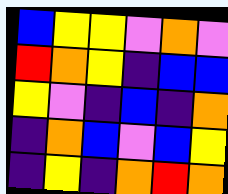[["blue", "yellow", "yellow", "violet", "orange", "violet"], ["red", "orange", "yellow", "indigo", "blue", "blue"], ["yellow", "violet", "indigo", "blue", "indigo", "orange"], ["indigo", "orange", "blue", "violet", "blue", "yellow"], ["indigo", "yellow", "indigo", "orange", "red", "orange"]]